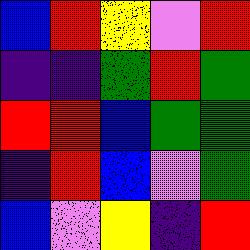[["blue", "red", "yellow", "violet", "red"], ["indigo", "indigo", "green", "red", "green"], ["red", "red", "blue", "green", "green"], ["indigo", "red", "blue", "violet", "green"], ["blue", "violet", "yellow", "indigo", "red"]]